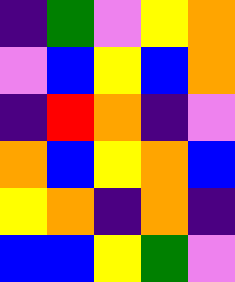[["indigo", "green", "violet", "yellow", "orange"], ["violet", "blue", "yellow", "blue", "orange"], ["indigo", "red", "orange", "indigo", "violet"], ["orange", "blue", "yellow", "orange", "blue"], ["yellow", "orange", "indigo", "orange", "indigo"], ["blue", "blue", "yellow", "green", "violet"]]